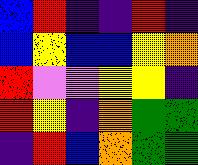[["blue", "red", "indigo", "indigo", "red", "indigo"], ["blue", "yellow", "blue", "blue", "yellow", "orange"], ["red", "violet", "violet", "yellow", "yellow", "indigo"], ["red", "yellow", "indigo", "orange", "green", "green"], ["indigo", "red", "blue", "orange", "green", "green"]]